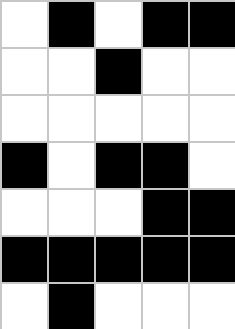[["white", "black", "white", "black", "black"], ["white", "white", "black", "white", "white"], ["white", "white", "white", "white", "white"], ["black", "white", "black", "black", "white"], ["white", "white", "white", "black", "black"], ["black", "black", "black", "black", "black"], ["white", "black", "white", "white", "white"]]